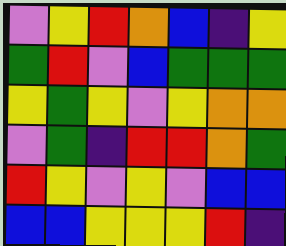[["violet", "yellow", "red", "orange", "blue", "indigo", "yellow"], ["green", "red", "violet", "blue", "green", "green", "green"], ["yellow", "green", "yellow", "violet", "yellow", "orange", "orange"], ["violet", "green", "indigo", "red", "red", "orange", "green"], ["red", "yellow", "violet", "yellow", "violet", "blue", "blue"], ["blue", "blue", "yellow", "yellow", "yellow", "red", "indigo"]]